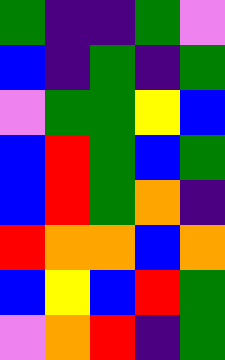[["green", "indigo", "indigo", "green", "violet"], ["blue", "indigo", "green", "indigo", "green"], ["violet", "green", "green", "yellow", "blue"], ["blue", "red", "green", "blue", "green"], ["blue", "red", "green", "orange", "indigo"], ["red", "orange", "orange", "blue", "orange"], ["blue", "yellow", "blue", "red", "green"], ["violet", "orange", "red", "indigo", "green"]]